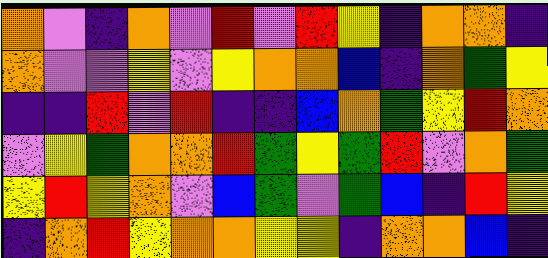[["orange", "violet", "indigo", "orange", "violet", "red", "violet", "red", "yellow", "indigo", "orange", "orange", "indigo"], ["orange", "violet", "violet", "yellow", "violet", "yellow", "orange", "orange", "blue", "indigo", "orange", "green", "yellow"], ["indigo", "indigo", "red", "violet", "red", "indigo", "indigo", "blue", "orange", "green", "yellow", "red", "orange"], ["violet", "yellow", "green", "orange", "orange", "red", "green", "yellow", "green", "red", "violet", "orange", "green"], ["yellow", "red", "yellow", "orange", "violet", "blue", "green", "violet", "green", "blue", "indigo", "red", "yellow"], ["indigo", "orange", "red", "yellow", "orange", "orange", "yellow", "yellow", "indigo", "orange", "orange", "blue", "indigo"]]